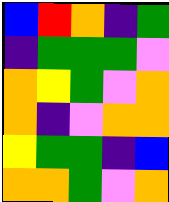[["blue", "red", "orange", "indigo", "green"], ["indigo", "green", "green", "green", "violet"], ["orange", "yellow", "green", "violet", "orange"], ["orange", "indigo", "violet", "orange", "orange"], ["yellow", "green", "green", "indigo", "blue"], ["orange", "orange", "green", "violet", "orange"]]